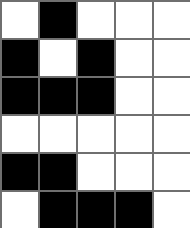[["white", "black", "white", "white", "white"], ["black", "white", "black", "white", "white"], ["black", "black", "black", "white", "white"], ["white", "white", "white", "white", "white"], ["black", "black", "white", "white", "white"], ["white", "black", "black", "black", "white"]]